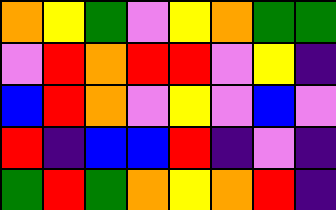[["orange", "yellow", "green", "violet", "yellow", "orange", "green", "green"], ["violet", "red", "orange", "red", "red", "violet", "yellow", "indigo"], ["blue", "red", "orange", "violet", "yellow", "violet", "blue", "violet"], ["red", "indigo", "blue", "blue", "red", "indigo", "violet", "indigo"], ["green", "red", "green", "orange", "yellow", "orange", "red", "indigo"]]